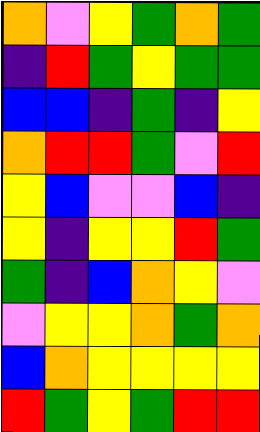[["orange", "violet", "yellow", "green", "orange", "green"], ["indigo", "red", "green", "yellow", "green", "green"], ["blue", "blue", "indigo", "green", "indigo", "yellow"], ["orange", "red", "red", "green", "violet", "red"], ["yellow", "blue", "violet", "violet", "blue", "indigo"], ["yellow", "indigo", "yellow", "yellow", "red", "green"], ["green", "indigo", "blue", "orange", "yellow", "violet"], ["violet", "yellow", "yellow", "orange", "green", "orange"], ["blue", "orange", "yellow", "yellow", "yellow", "yellow"], ["red", "green", "yellow", "green", "red", "red"]]